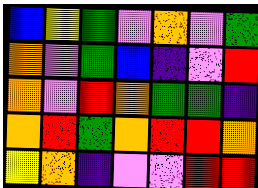[["blue", "yellow", "green", "violet", "orange", "violet", "green"], ["orange", "violet", "green", "blue", "indigo", "violet", "red"], ["orange", "violet", "red", "orange", "green", "green", "indigo"], ["orange", "red", "green", "orange", "red", "red", "orange"], ["yellow", "orange", "indigo", "violet", "violet", "red", "red"]]